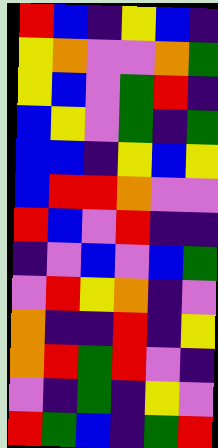[["red", "blue", "indigo", "yellow", "blue", "indigo"], ["yellow", "orange", "violet", "violet", "orange", "green"], ["yellow", "blue", "violet", "green", "red", "indigo"], ["blue", "yellow", "violet", "green", "indigo", "green"], ["blue", "blue", "indigo", "yellow", "blue", "yellow"], ["blue", "red", "red", "orange", "violet", "violet"], ["red", "blue", "violet", "red", "indigo", "indigo"], ["indigo", "violet", "blue", "violet", "blue", "green"], ["violet", "red", "yellow", "orange", "indigo", "violet"], ["orange", "indigo", "indigo", "red", "indigo", "yellow"], ["orange", "red", "green", "red", "violet", "indigo"], ["violet", "indigo", "green", "indigo", "yellow", "violet"], ["red", "green", "blue", "indigo", "green", "red"]]